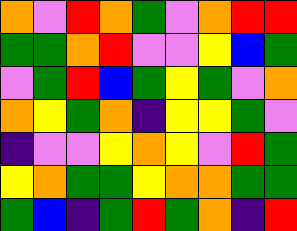[["orange", "violet", "red", "orange", "green", "violet", "orange", "red", "red"], ["green", "green", "orange", "red", "violet", "violet", "yellow", "blue", "green"], ["violet", "green", "red", "blue", "green", "yellow", "green", "violet", "orange"], ["orange", "yellow", "green", "orange", "indigo", "yellow", "yellow", "green", "violet"], ["indigo", "violet", "violet", "yellow", "orange", "yellow", "violet", "red", "green"], ["yellow", "orange", "green", "green", "yellow", "orange", "orange", "green", "green"], ["green", "blue", "indigo", "green", "red", "green", "orange", "indigo", "red"]]